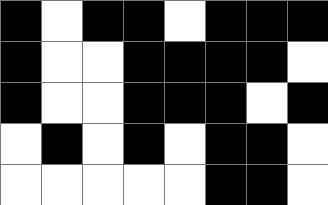[["black", "white", "black", "black", "white", "black", "black", "black"], ["black", "white", "white", "black", "black", "black", "black", "white"], ["black", "white", "white", "black", "black", "black", "white", "black"], ["white", "black", "white", "black", "white", "black", "black", "white"], ["white", "white", "white", "white", "white", "black", "black", "white"]]